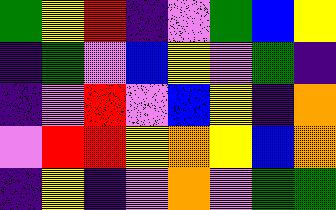[["green", "yellow", "red", "indigo", "violet", "green", "blue", "yellow"], ["indigo", "green", "violet", "blue", "yellow", "violet", "green", "indigo"], ["indigo", "violet", "red", "violet", "blue", "yellow", "indigo", "orange"], ["violet", "red", "red", "yellow", "orange", "yellow", "blue", "orange"], ["indigo", "yellow", "indigo", "violet", "orange", "violet", "green", "green"]]